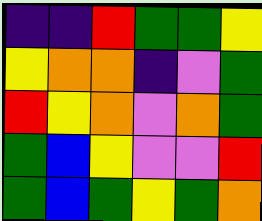[["indigo", "indigo", "red", "green", "green", "yellow"], ["yellow", "orange", "orange", "indigo", "violet", "green"], ["red", "yellow", "orange", "violet", "orange", "green"], ["green", "blue", "yellow", "violet", "violet", "red"], ["green", "blue", "green", "yellow", "green", "orange"]]